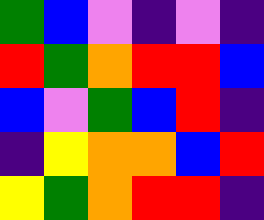[["green", "blue", "violet", "indigo", "violet", "indigo"], ["red", "green", "orange", "red", "red", "blue"], ["blue", "violet", "green", "blue", "red", "indigo"], ["indigo", "yellow", "orange", "orange", "blue", "red"], ["yellow", "green", "orange", "red", "red", "indigo"]]